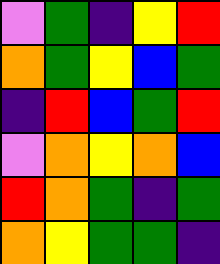[["violet", "green", "indigo", "yellow", "red"], ["orange", "green", "yellow", "blue", "green"], ["indigo", "red", "blue", "green", "red"], ["violet", "orange", "yellow", "orange", "blue"], ["red", "orange", "green", "indigo", "green"], ["orange", "yellow", "green", "green", "indigo"]]